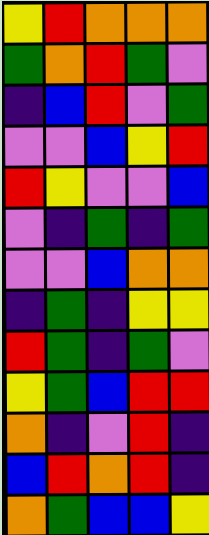[["yellow", "red", "orange", "orange", "orange"], ["green", "orange", "red", "green", "violet"], ["indigo", "blue", "red", "violet", "green"], ["violet", "violet", "blue", "yellow", "red"], ["red", "yellow", "violet", "violet", "blue"], ["violet", "indigo", "green", "indigo", "green"], ["violet", "violet", "blue", "orange", "orange"], ["indigo", "green", "indigo", "yellow", "yellow"], ["red", "green", "indigo", "green", "violet"], ["yellow", "green", "blue", "red", "red"], ["orange", "indigo", "violet", "red", "indigo"], ["blue", "red", "orange", "red", "indigo"], ["orange", "green", "blue", "blue", "yellow"]]